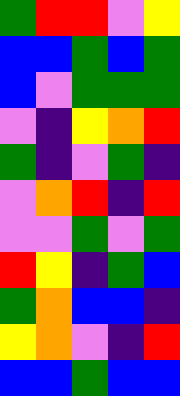[["green", "red", "red", "violet", "yellow"], ["blue", "blue", "green", "blue", "green"], ["blue", "violet", "green", "green", "green"], ["violet", "indigo", "yellow", "orange", "red"], ["green", "indigo", "violet", "green", "indigo"], ["violet", "orange", "red", "indigo", "red"], ["violet", "violet", "green", "violet", "green"], ["red", "yellow", "indigo", "green", "blue"], ["green", "orange", "blue", "blue", "indigo"], ["yellow", "orange", "violet", "indigo", "red"], ["blue", "blue", "green", "blue", "blue"]]